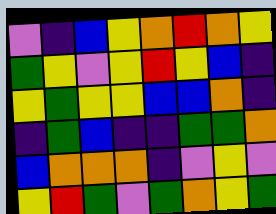[["violet", "indigo", "blue", "yellow", "orange", "red", "orange", "yellow"], ["green", "yellow", "violet", "yellow", "red", "yellow", "blue", "indigo"], ["yellow", "green", "yellow", "yellow", "blue", "blue", "orange", "indigo"], ["indigo", "green", "blue", "indigo", "indigo", "green", "green", "orange"], ["blue", "orange", "orange", "orange", "indigo", "violet", "yellow", "violet"], ["yellow", "red", "green", "violet", "green", "orange", "yellow", "green"]]